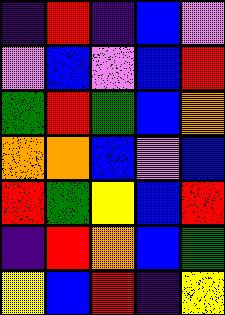[["indigo", "red", "indigo", "blue", "violet"], ["violet", "blue", "violet", "blue", "red"], ["green", "red", "green", "blue", "orange"], ["orange", "orange", "blue", "violet", "blue"], ["red", "green", "yellow", "blue", "red"], ["indigo", "red", "orange", "blue", "green"], ["yellow", "blue", "red", "indigo", "yellow"]]